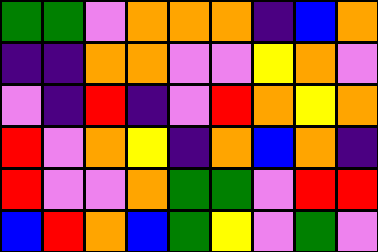[["green", "green", "violet", "orange", "orange", "orange", "indigo", "blue", "orange"], ["indigo", "indigo", "orange", "orange", "violet", "violet", "yellow", "orange", "violet"], ["violet", "indigo", "red", "indigo", "violet", "red", "orange", "yellow", "orange"], ["red", "violet", "orange", "yellow", "indigo", "orange", "blue", "orange", "indigo"], ["red", "violet", "violet", "orange", "green", "green", "violet", "red", "red"], ["blue", "red", "orange", "blue", "green", "yellow", "violet", "green", "violet"]]